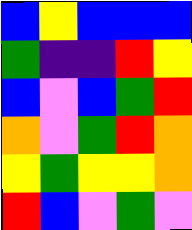[["blue", "yellow", "blue", "blue", "blue"], ["green", "indigo", "indigo", "red", "yellow"], ["blue", "violet", "blue", "green", "red"], ["orange", "violet", "green", "red", "orange"], ["yellow", "green", "yellow", "yellow", "orange"], ["red", "blue", "violet", "green", "violet"]]